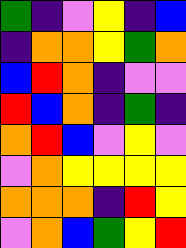[["green", "indigo", "violet", "yellow", "indigo", "blue"], ["indigo", "orange", "orange", "yellow", "green", "orange"], ["blue", "red", "orange", "indigo", "violet", "violet"], ["red", "blue", "orange", "indigo", "green", "indigo"], ["orange", "red", "blue", "violet", "yellow", "violet"], ["violet", "orange", "yellow", "yellow", "yellow", "yellow"], ["orange", "orange", "orange", "indigo", "red", "yellow"], ["violet", "orange", "blue", "green", "yellow", "red"]]